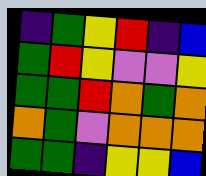[["indigo", "green", "yellow", "red", "indigo", "blue"], ["green", "red", "yellow", "violet", "violet", "yellow"], ["green", "green", "red", "orange", "green", "orange"], ["orange", "green", "violet", "orange", "orange", "orange"], ["green", "green", "indigo", "yellow", "yellow", "blue"]]